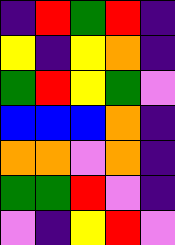[["indigo", "red", "green", "red", "indigo"], ["yellow", "indigo", "yellow", "orange", "indigo"], ["green", "red", "yellow", "green", "violet"], ["blue", "blue", "blue", "orange", "indigo"], ["orange", "orange", "violet", "orange", "indigo"], ["green", "green", "red", "violet", "indigo"], ["violet", "indigo", "yellow", "red", "violet"]]